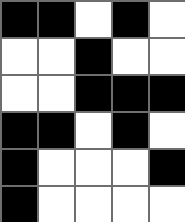[["black", "black", "white", "black", "white"], ["white", "white", "black", "white", "white"], ["white", "white", "black", "black", "black"], ["black", "black", "white", "black", "white"], ["black", "white", "white", "white", "black"], ["black", "white", "white", "white", "white"]]